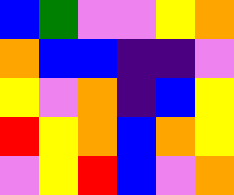[["blue", "green", "violet", "violet", "yellow", "orange"], ["orange", "blue", "blue", "indigo", "indigo", "violet"], ["yellow", "violet", "orange", "indigo", "blue", "yellow"], ["red", "yellow", "orange", "blue", "orange", "yellow"], ["violet", "yellow", "red", "blue", "violet", "orange"]]